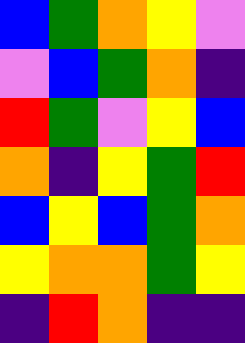[["blue", "green", "orange", "yellow", "violet"], ["violet", "blue", "green", "orange", "indigo"], ["red", "green", "violet", "yellow", "blue"], ["orange", "indigo", "yellow", "green", "red"], ["blue", "yellow", "blue", "green", "orange"], ["yellow", "orange", "orange", "green", "yellow"], ["indigo", "red", "orange", "indigo", "indigo"]]